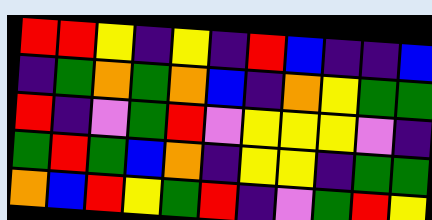[["red", "red", "yellow", "indigo", "yellow", "indigo", "red", "blue", "indigo", "indigo", "blue"], ["indigo", "green", "orange", "green", "orange", "blue", "indigo", "orange", "yellow", "green", "green"], ["red", "indigo", "violet", "green", "red", "violet", "yellow", "yellow", "yellow", "violet", "indigo"], ["green", "red", "green", "blue", "orange", "indigo", "yellow", "yellow", "indigo", "green", "green"], ["orange", "blue", "red", "yellow", "green", "red", "indigo", "violet", "green", "red", "yellow"]]